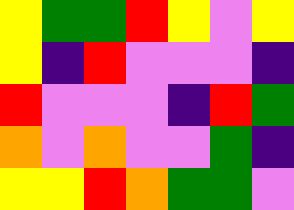[["yellow", "green", "green", "red", "yellow", "violet", "yellow"], ["yellow", "indigo", "red", "violet", "violet", "violet", "indigo"], ["red", "violet", "violet", "violet", "indigo", "red", "green"], ["orange", "violet", "orange", "violet", "violet", "green", "indigo"], ["yellow", "yellow", "red", "orange", "green", "green", "violet"]]